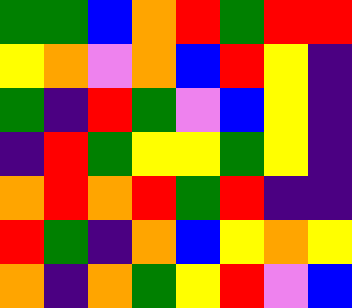[["green", "green", "blue", "orange", "red", "green", "red", "red"], ["yellow", "orange", "violet", "orange", "blue", "red", "yellow", "indigo"], ["green", "indigo", "red", "green", "violet", "blue", "yellow", "indigo"], ["indigo", "red", "green", "yellow", "yellow", "green", "yellow", "indigo"], ["orange", "red", "orange", "red", "green", "red", "indigo", "indigo"], ["red", "green", "indigo", "orange", "blue", "yellow", "orange", "yellow"], ["orange", "indigo", "orange", "green", "yellow", "red", "violet", "blue"]]